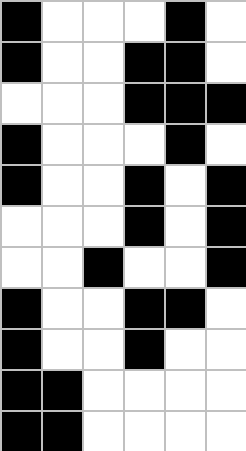[["black", "white", "white", "white", "black", "white"], ["black", "white", "white", "black", "black", "white"], ["white", "white", "white", "black", "black", "black"], ["black", "white", "white", "white", "black", "white"], ["black", "white", "white", "black", "white", "black"], ["white", "white", "white", "black", "white", "black"], ["white", "white", "black", "white", "white", "black"], ["black", "white", "white", "black", "black", "white"], ["black", "white", "white", "black", "white", "white"], ["black", "black", "white", "white", "white", "white"], ["black", "black", "white", "white", "white", "white"]]